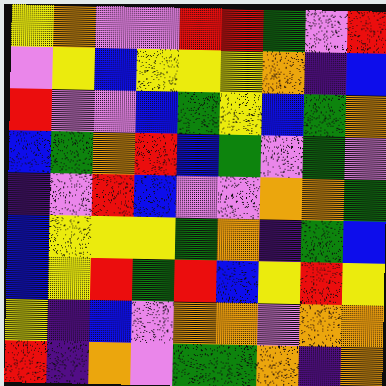[["yellow", "orange", "violet", "violet", "red", "red", "green", "violet", "red"], ["violet", "yellow", "blue", "yellow", "yellow", "yellow", "orange", "indigo", "blue"], ["red", "violet", "violet", "blue", "green", "yellow", "blue", "green", "orange"], ["blue", "green", "orange", "red", "blue", "green", "violet", "green", "violet"], ["indigo", "violet", "red", "blue", "violet", "violet", "orange", "orange", "green"], ["blue", "yellow", "yellow", "yellow", "green", "orange", "indigo", "green", "blue"], ["blue", "yellow", "red", "green", "red", "blue", "yellow", "red", "yellow"], ["yellow", "indigo", "blue", "violet", "orange", "orange", "violet", "orange", "orange"], ["red", "indigo", "orange", "violet", "green", "green", "orange", "indigo", "orange"]]